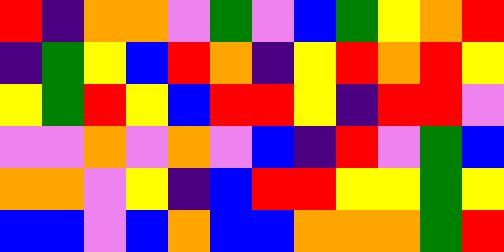[["red", "indigo", "orange", "orange", "violet", "green", "violet", "blue", "green", "yellow", "orange", "red"], ["indigo", "green", "yellow", "blue", "red", "orange", "indigo", "yellow", "red", "orange", "red", "yellow"], ["yellow", "green", "red", "yellow", "blue", "red", "red", "yellow", "indigo", "red", "red", "violet"], ["violet", "violet", "orange", "violet", "orange", "violet", "blue", "indigo", "red", "violet", "green", "blue"], ["orange", "orange", "violet", "yellow", "indigo", "blue", "red", "red", "yellow", "yellow", "green", "yellow"], ["blue", "blue", "violet", "blue", "orange", "blue", "blue", "orange", "orange", "orange", "green", "red"]]